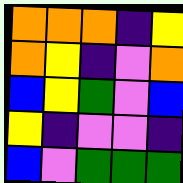[["orange", "orange", "orange", "indigo", "yellow"], ["orange", "yellow", "indigo", "violet", "orange"], ["blue", "yellow", "green", "violet", "blue"], ["yellow", "indigo", "violet", "violet", "indigo"], ["blue", "violet", "green", "green", "green"]]